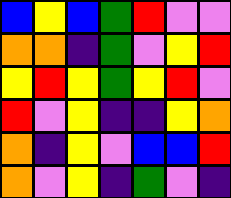[["blue", "yellow", "blue", "green", "red", "violet", "violet"], ["orange", "orange", "indigo", "green", "violet", "yellow", "red"], ["yellow", "red", "yellow", "green", "yellow", "red", "violet"], ["red", "violet", "yellow", "indigo", "indigo", "yellow", "orange"], ["orange", "indigo", "yellow", "violet", "blue", "blue", "red"], ["orange", "violet", "yellow", "indigo", "green", "violet", "indigo"]]